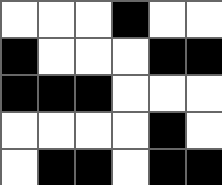[["white", "white", "white", "black", "white", "white"], ["black", "white", "white", "white", "black", "black"], ["black", "black", "black", "white", "white", "white"], ["white", "white", "white", "white", "black", "white"], ["white", "black", "black", "white", "black", "black"]]